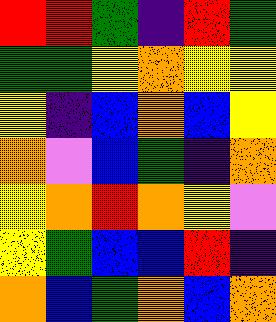[["red", "red", "green", "indigo", "red", "green"], ["green", "green", "yellow", "orange", "yellow", "yellow"], ["yellow", "indigo", "blue", "orange", "blue", "yellow"], ["orange", "violet", "blue", "green", "indigo", "orange"], ["yellow", "orange", "red", "orange", "yellow", "violet"], ["yellow", "green", "blue", "blue", "red", "indigo"], ["orange", "blue", "green", "orange", "blue", "orange"]]